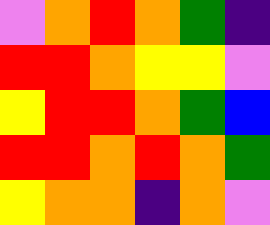[["violet", "orange", "red", "orange", "green", "indigo"], ["red", "red", "orange", "yellow", "yellow", "violet"], ["yellow", "red", "red", "orange", "green", "blue"], ["red", "red", "orange", "red", "orange", "green"], ["yellow", "orange", "orange", "indigo", "orange", "violet"]]